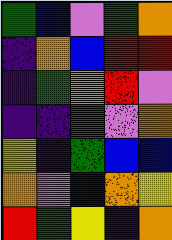[["green", "blue", "violet", "green", "orange"], ["indigo", "orange", "blue", "red", "red"], ["indigo", "green", "orange", "red", "violet"], ["indigo", "indigo", "green", "violet", "orange"], ["yellow", "indigo", "green", "blue", "blue"], ["orange", "violet", "blue", "orange", "yellow"], ["red", "green", "yellow", "indigo", "orange"]]